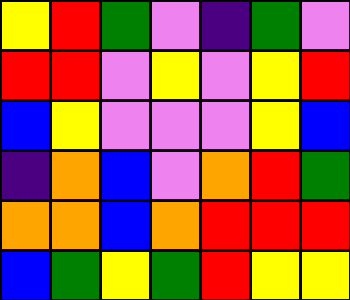[["yellow", "red", "green", "violet", "indigo", "green", "violet"], ["red", "red", "violet", "yellow", "violet", "yellow", "red"], ["blue", "yellow", "violet", "violet", "violet", "yellow", "blue"], ["indigo", "orange", "blue", "violet", "orange", "red", "green"], ["orange", "orange", "blue", "orange", "red", "red", "red"], ["blue", "green", "yellow", "green", "red", "yellow", "yellow"]]